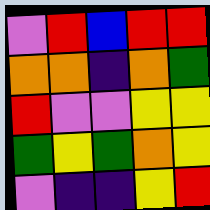[["violet", "red", "blue", "red", "red"], ["orange", "orange", "indigo", "orange", "green"], ["red", "violet", "violet", "yellow", "yellow"], ["green", "yellow", "green", "orange", "yellow"], ["violet", "indigo", "indigo", "yellow", "red"]]